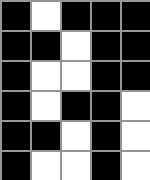[["black", "white", "black", "black", "black"], ["black", "black", "white", "black", "black"], ["black", "white", "white", "black", "black"], ["black", "white", "black", "black", "white"], ["black", "black", "white", "black", "white"], ["black", "white", "white", "black", "white"]]